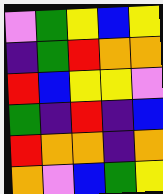[["violet", "green", "yellow", "blue", "yellow"], ["indigo", "green", "red", "orange", "orange"], ["red", "blue", "yellow", "yellow", "violet"], ["green", "indigo", "red", "indigo", "blue"], ["red", "orange", "orange", "indigo", "orange"], ["orange", "violet", "blue", "green", "yellow"]]